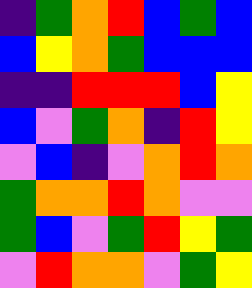[["indigo", "green", "orange", "red", "blue", "green", "blue"], ["blue", "yellow", "orange", "green", "blue", "blue", "blue"], ["indigo", "indigo", "red", "red", "red", "blue", "yellow"], ["blue", "violet", "green", "orange", "indigo", "red", "yellow"], ["violet", "blue", "indigo", "violet", "orange", "red", "orange"], ["green", "orange", "orange", "red", "orange", "violet", "violet"], ["green", "blue", "violet", "green", "red", "yellow", "green"], ["violet", "red", "orange", "orange", "violet", "green", "yellow"]]